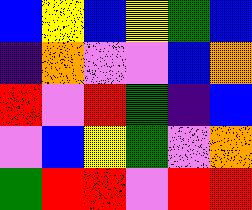[["blue", "yellow", "blue", "yellow", "green", "blue"], ["indigo", "orange", "violet", "violet", "blue", "orange"], ["red", "violet", "red", "green", "indigo", "blue"], ["violet", "blue", "yellow", "green", "violet", "orange"], ["green", "red", "red", "violet", "red", "red"]]